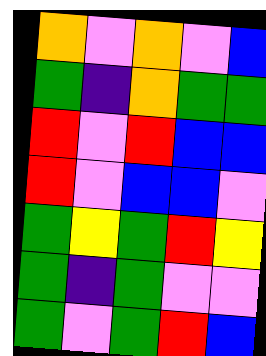[["orange", "violet", "orange", "violet", "blue"], ["green", "indigo", "orange", "green", "green"], ["red", "violet", "red", "blue", "blue"], ["red", "violet", "blue", "blue", "violet"], ["green", "yellow", "green", "red", "yellow"], ["green", "indigo", "green", "violet", "violet"], ["green", "violet", "green", "red", "blue"]]